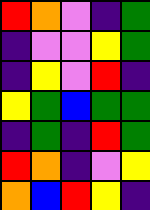[["red", "orange", "violet", "indigo", "green"], ["indigo", "violet", "violet", "yellow", "green"], ["indigo", "yellow", "violet", "red", "indigo"], ["yellow", "green", "blue", "green", "green"], ["indigo", "green", "indigo", "red", "green"], ["red", "orange", "indigo", "violet", "yellow"], ["orange", "blue", "red", "yellow", "indigo"]]